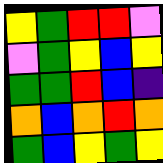[["yellow", "green", "red", "red", "violet"], ["violet", "green", "yellow", "blue", "yellow"], ["green", "green", "red", "blue", "indigo"], ["orange", "blue", "orange", "red", "orange"], ["green", "blue", "yellow", "green", "yellow"]]